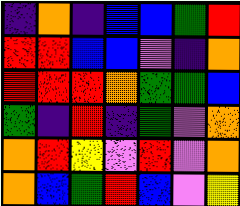[["indigo", "orange", "indigo", "blue", "blue", "green", "red"], ["red", "red", "blue", "blue", "violet", "indigo", "orange"], ["red", "red", "red", "orange", "green", "green", "blue"], ["green", "indigo", "red", "indigo", "green", "violet", "orange"], ["orange", "red", "yellow", "violet", "red", "violet", "orange"], ["orange", "blue", "green", "red", "blue", "violet", "yellow"]]